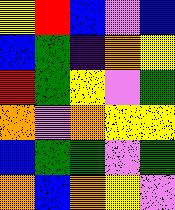[["yellow", "red", "blue", "violet", "blue"], ["blue", "green", "indigo", "orange", "yellow"], ["red", "green", "yellow", "violet", "green"], ["orange", "violet", "orange", "yellow", "yellow"], ["blue", "green", "green", "violet", "green"], ["orange", "blue", "orange", "yellow", "violet"]]